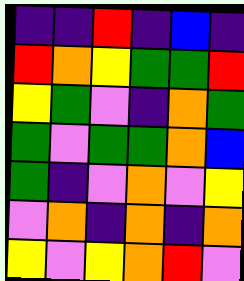[["indigo", "indigo", "red", "indigo", "blue", "indigo"], ["red", "orange", "yellow", "green", "green", "red"], ["yellow", "green", "violet", "indigo", "orange", "green"], ["green", "violet", "green", "green", "orange", "blue"], ["green", "indigo", "violet", "orange", "violet", "yellow"], ["violet", "orange", "indigo", "orange", "indigo", "orange"], ["yellow", "violet", "yellow", "orange", "red", "violet"]]